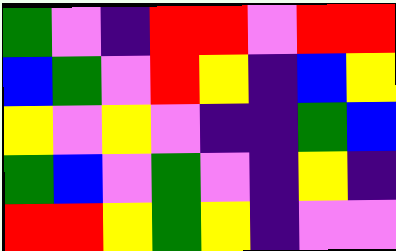[["green", "violet", "indigo", "red", "red", "violet", "red", "red"], ["blue", "green", "violet", "red", "yellow", "indigo", "blue", "yellow"], ["yellow", "violet", "yellow", "violet", "indigo", "indigo", "green", "blue"], ["green", "blue", "violet", "green", "violet", "indigo", "yellow", "indigo"], ["red", "red", "yellow", "green", "yellow", "indigo", "violet", "violet"]]